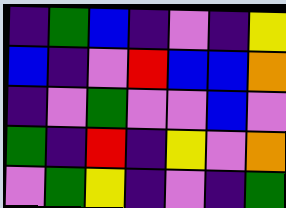[["indigo", "green", "blue", "indigo", "violet", "indigo", "yellow"], ["blue", "indigo", "violet", "red", "blue", "blue", "orange"], ["indigo", "violet", "green", "violet", "violet", "blue", "violet"], ["green", "indigo", "red", "indigo", "yellow", "violet", "orange"], ["violet", "green", "yellow", "indigo", "violet", "indigo", "green"]]